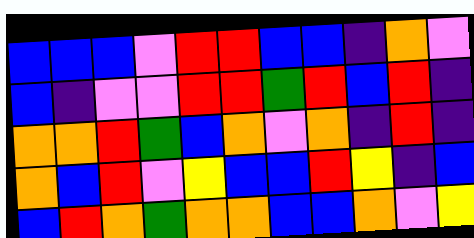[["blue", "blue", "blue", "violet", "red", "red", "blue", "blue", "indigo", "orange", "violet"], ["blue", "indigo", "violet", "violet", "red", "red", "green", "red", "blue", "red", "indigo"], ["orange", "orange", "red", "green", "blue", "orange", "violet", "orange", "indigo", "red", "indigo"], ["orange", "blue", "red", "violet", "yellow", "blue", "blue", "red", "yellow", "indigo", "blue"], ["blue", "red", "orange", "green", "orange", "orange", "blue", "blue", "orange", "violet", "yellow"]]